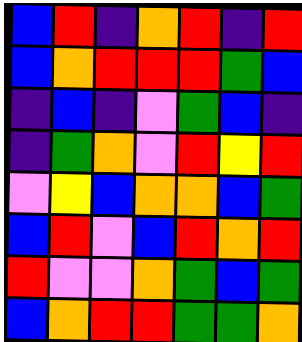[["blue", "red", "indigo", "orange", "red", "indigo", "red"], ["blue", "orange", "red", "red", "red", "green", "blue"], ["indigo", "blue", "indigo", "violet", "green", "blue", "indigo"], ["indigo", "green", "orange", "violet", "red", "yellow", "red"], ["violet", "yellow", "blue", "orange", "orange", "blue", "green"], ["blue", "red", "violet", "blue", "red", "orange", "red"], ["red", "violet", "violet", "orange", "green", "blue", "green"], ["blue", "orange", "red", "red", "green", "green", "orange"]]